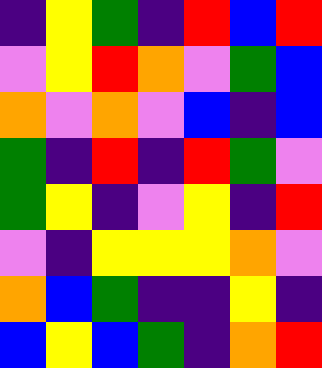[["indigo", "yellow", "green", "indigo", "red", "blue", "red"], ["violet", "yellow", "red", "orange", "violet", "green", "blue"], ["orange", "violet", "orange", "violet", "blue", "indigo", "blue"], ["green", "indigo", "red", "indigo", "red", "green", "violet"], ["green", "yellow", "indigo", "violet", "yellow", "indigo", "red"], ["violet", "indigo", "yellow", "yellow", "yellow", "orange", "violet"], ["orange", "blue", "green", "indigo", "indigo", "yellow", "indigo"], ["blue", "yellow", "blue", "green", "indigo", "orange", "red"]]